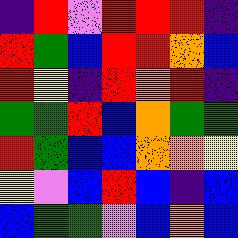[["indigo", "red", "violet", "red", "red", "red", "indigo"], ["red", "green", "blue", "red", "red", "orange", "blue"], ["red", "yellow", "indigo", "red", "orange", "red", "indigo"], ["green", "green", "red", "blue", "orange", "green", "green"], ["red", "green", "blue", "blue", "orange", "orange", "yellow"], ["yellow", "violet", "blue", "red", "blue", "indigo", "blue"], ["blue", "green", "green", "violet", "blue", "orange", "blue"]]